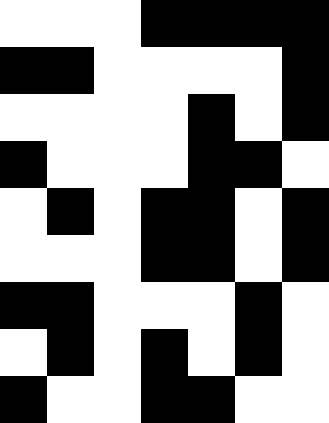[["white", "white", "white", "black", "black", "black", "black"], ["black", "black", "white", "white", "white", "white", "black"], ["white", "white", "white", "white", "black", "white", "black"], ["black", "white", "white", "white", "black", "black", "white"], ["white", "black", "white", "black", "black", "white", "black"], ["white", "white", "white", "black", "black", "white", "black"], ["black", "black", "white", "white", "white", "black", "white"], ["white", "black", "white", "black", "white", "black", "white"], ["black", "white", "white", "black", "black", "white", "white"]]